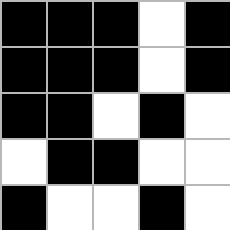[["black", "black", "black", "white", "black"], ["black", "black", "black", "white", "black"], ["black", "black", "white", "black", "white"], ["white", "black", "black", "white", "white"], ["black", "white", "white", "black", "white"]]